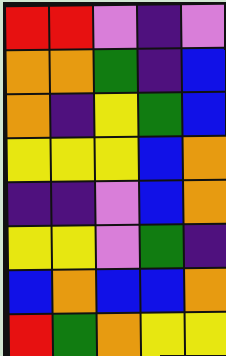[["red", "red", "violet", "indigo", "violet"], ["orange", "orange", "green", "indigo", "blue"], ["orange", "indigo", "yellow", "green", "blue"], ["yellow", "yellow", "yellow", "blue", "orange"], ["indigo", "indigo", "violet", "blue", "orange"], ["yellow", "yellow", "violet", "green", "indigo"], ["blue", "orange", "blue", "blue", "orange"], ["red", "green", "orange", "yellow", "yellow"]]